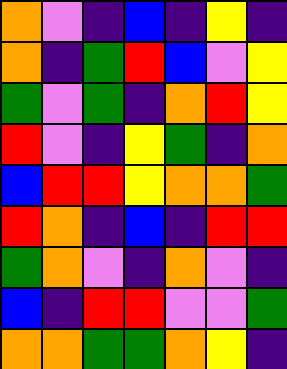[["orange", "violet", "indigo", "blue", "indigo", "yellow", "indigo"], ["orange", "indigo", "green", "red", "blue", "violet", "yellow"], ["green", "violet", "green", "indigo", "orange", "red", "yellow"], ["red", "violet", "indigo", "yellow", "green", "indigo", "orange"], ["blue", "red", "red", "yellow", "orange", "orange", "green"], ["red", "orange", "indigo", "blue", "indigo", "red", "red"], ["green", "orange", "violet", "indigo", "orange", "violet", "indigo"], ["blue", "indigo", "red", "red", "violet", "violet", "green"], ["orange", "orange", "green", "green", "orange", "yellow", "indigo"]]